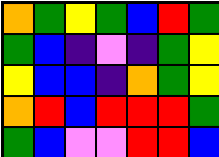[["orange", "green", "yellow", "green", "blue", "red", "green"], ["green", "blue", "indigo", "violet", "indigo", "green", "yellow"], ["yellow", "blue", "blue", "indigo", "orange", "green", "yellow"], ["orange", "red", "blue", "red", "red", "red", "green"], ["green", "blue", "violet", "violet", "red", "red", "blue"]]